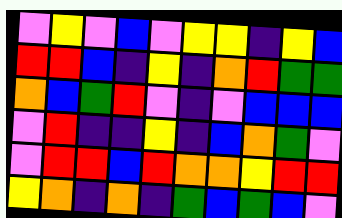[["violet", "yellow", "violet", "blue", "violet", "yellow", "yellow", "indigo", "yellow", "blue"], ["red", "red", "blue", "indigo", "yellow", "indigo", "orange", "red", "green", "green"], ["orange", "blue", "green", "red", "violet", "indigo", "violet", "blue", "blue", "blue"], ["violet", "red", "indigo", "indigo", "yellow", "indigo", "blue", "orange", "green", "violet"], ["violet", "red", "red", "blue", "red", "orange", "orange", "yellow", "red", "red"], ["yellow", "orange", "indigo", "orange", "indigo", "green", "blue", "green", "blue", "violet"]]